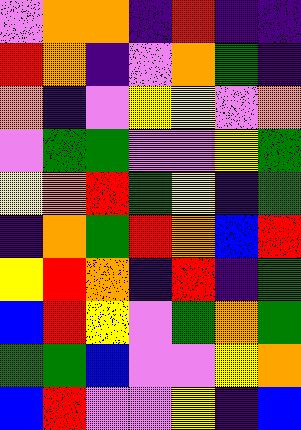[["violet", "orange", "orange", "indigo", "red", "indigo", "indigo"], ["red", "orange", "indigo", "violet", "orange", "green", "indigo"], ["orange", "indigo", "violet", "yellow", "yellow", "violet", "orange"], ["violet", "green", "green", "violet", "violet", "yellow", "green"], ["yellow", "orange", "red", "green", "yellow", "indigo", "green"], ["indigo", "orange", "green", "red", "orange", "blue", "red"], ["yellow", "red", "orange", "indigo", "red", "indigo", "green"], ["blue", "red", "yellow", "violet", "green", "orange", "green"], ["green", "green", "blue", "violet", "violet", "yellow", "orange"], ["blue", "red", "violet", "violet", "yellow", "indigo", "blue"]]